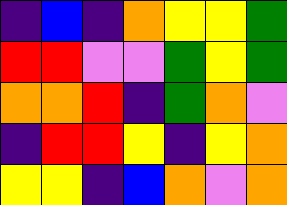[["indigo", "blue", "indigo", "orange", "yellow", "yellow", "green"], ["red", "red", "violet", "violet", "green", "yellow", "green"], ["orange", "orange", "red", "indigo", "green", "orange", "violet"], ["indigo", "red", "red", "yellow", "indigo", "yellow", "orange"], ["yellow", "yellow", "indigo", "blue", "orange", "violet", "orange"]]